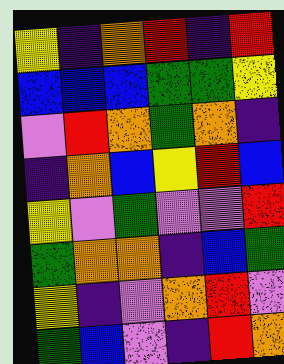[["yellow", "indigo", "orange", "red", "indigo", "red"], ["blue", "blue", "blue", "green", "green", "yellow"], ["violet", "red", "orange", "green", "orange", "indigo"], ["indigo", "orange", "blue", "yellow", "red", "blue"], ["yellow", "violet", "green", "violet", "violet", "red"], ["green", "orange", "orange", "indigo", "blue", "green"], ["yellow", "indigo", "violet", "orange", "red", "violet"], ["green", "blue", "violet", "indigo", "red", "orange"]]